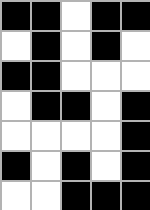[["black", "black", "white", "black", "black"], ["white", "black", "white", "black", "white"], ["black", "black", "white", "white", "white"], ["white", "black", "black", "white", "black"], ["white", "white", "white", "white", "black"], ["black", "white", "black", "white", "black"], ["white", "white", "black", "black", "black"]]